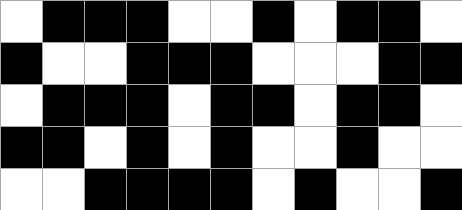[["white", "black", "black", "black", "white", "white", "black", "white", "black", "black", "white"], ["black", "white", "white", "black", "black", "black", "white", "white", "white", "black", "black"], ["white", "black", "black", "black", "white", "black", "black", "white", "black", "black", "white"], ["black", "black", "white", "black", "white", "black", "white", "white", "black", "white", "white"], ["white", "white", "black", "black", "black", "black", "white", "black", "white", "white", "black"]]